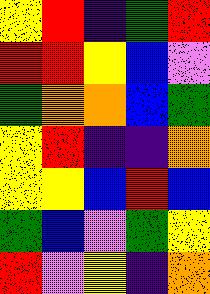[["yellow", "red", "indigo", "green", "red"], ["red", "red", "yellow", "blue", "violet"], ["green", "orange", "orange", "blue", "green"], ["yellow", "red", "indigo", "indigo", "orange"], ["yellow", "yellow", "blue", "red", "blue"], ["green", "blue", "violet", "green", "yellow"], ["red", "violet", "yellow", "indigo", "orange"]]